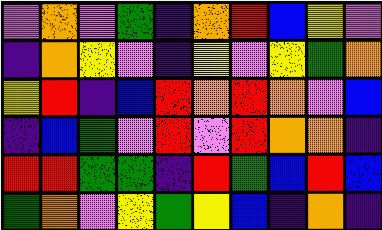[["violet", "orange", "violet", "green", "indigo", "orange", "red", "blue", "yellow", "violet"], ["indigo", "orange", "yellow", "violet", "indigo", "yellow", "violet", "yellow", "green", "orange"], ["yellow", "red", "indigo", "blue", "red", "orange", "red", "orange", "violet", "blue"], ["indigo", "blue", "green", "violet", "red", "violet", "red", "orange", "orange", "indigo"], ["red", "red", "green", "green", "indigo", "red", "green", "blue", "red", "blue"], ["green", "orange", "violet", "yellow", "green", "yellow", "blue", "indigo", "orange", "indigo"]]